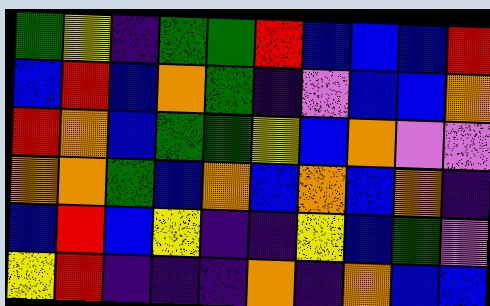[["green", "yellow", "indigo", "green", "green", "red", "blue", "blue", "blue", "red"], ["blue", "red", "blue", "orange", "green", "indigo", "violet", "blue", "blue", "orange"], ["red", "orange", "blue", "green", "green", "yellow", "blue", "orange", "violet", "violet"], ["orange", "orange", "green", "blue", "orange", "blue", "orange", "blue", "orange", "indigo"], ["blue", "red", "blue", "yellow", "indigo", "indigo", "yellow", "blue", "green", "violet"], ["yellow", "red", "indigo", "indigo", "indigo", "orange", "indigo", "orange", "blue", "blue"]]